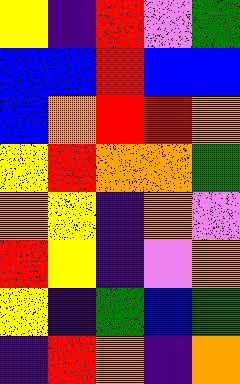[["yellow", "indigo", "red", "violet", "green"], ["blue", "blue", "red", "blue", "blue"], ["blue", "orange", "red", "red", "orange"], ["yellow", "red", "orange", "orange", "green"], ["orange", "yellow", "indigo", "orange", "violet"], ["red", "yellow", "indigo", "violet", "orange"], ["yellow", "indigo", "green", "blue", "green"], ["indigo", "red", "orange", "indigo", "orange"]]